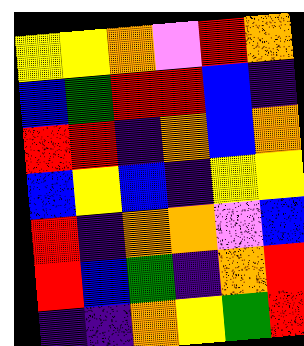[["yellow", "yellow", "orange", "violet", "red", "orange"], ["blue", "green", "red", "red", "blue", "indigo"], ["red", "red", "indigo", "orange", "blue", "orange"], ["blue", "yellow", "blue", "indigo", "yellow", "yellow"], ["red", "indigo", "orange", "orange", "violet", "blue"], ["red", "blue", "green", "indigo", "orange", "red"], ["indigo", "indigo", "orange", "yellow", "green", "red"]]